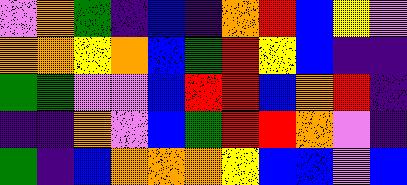[["violet", "orange", "green", "indigo", "blue", "indigo", "orange", "red", "blue", "yellow", "violet"], ["orange", "orange", "yellow", "orange", "blue", "green", "red", "yellow", "blue", "indigo", "indigo"], ["green", "green", "violet", "violet", "blue", "red", "red", "blue", "orange", "red", "indigo"], ["indigo", "indigo", "orange", "violet", "blue", "green", "red", "red", "orange", "violet", "indigo"], ["green", "indigo", "blue", "orange", "orange", "orange", "yellow", "blue", "blue", "violet", "blue"]]